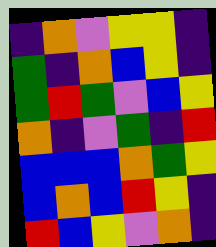[["indigo", "orange", "violet", "yellow", "yellow", "indigo"], ["green", "indigo", "orange", "blue", "yellow", "indigo"], ["green", "red", "green", "violet", "blue", "yellow"], ["orange", "indigo", "violet", "green", "indigo", "red"], ["blue", "blue", "blue", "orange", "green", "yellow"], ["blue", "orange", "blue", "red", "yellow", "indigo"], ["red", "blue", "yellow", "violet", "orange", "indigo"]]